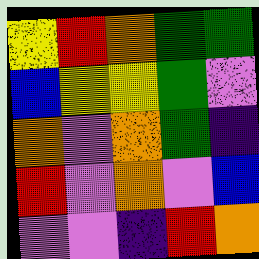[["yellow", "red", "orange", "green", "green"], ["blue", "yellow", "yellow", "green", "violet"], ["orange", "violet", "orange", "green", "indigo"], ["red", "violet", "orange", "violet", "blue"], ["violet", "violet", "indigo", "red", "orange"]]